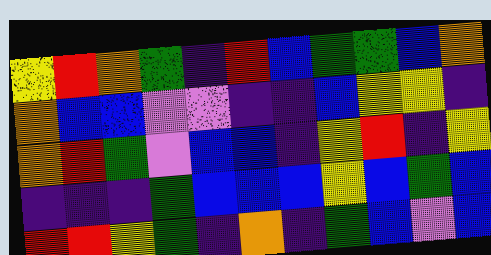[["yellow", "red", "orange", "green", "indigo", "red", "blue", "green", "green", "blue", "orange"], ["orange", "blue", "blue", "violet", "violet", "indigo", "indigo", "blue", "yellow", "yellow", "indigo"], ["orange", "red", "green", "violet", "blue", "blue", "indigo", "yellow", "red", "indigo", "yellow"], ["indigo", "indigo", "indigo", "green", "blue", "blue", "blue", "yellow", "blue", "green", "blue"], ["red", "red", "yellow", "green", "indigo", "orange", "indigo", "green", "blue", "violet", "blue"]]